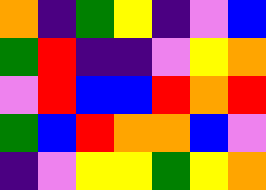[["orange", "indigo", "green", "yellow", "indigo", "violet", "blue"], ["green", "red", "indigo", "indigo", "violet", "yellow", "orange"], ["violet", "red", "blue", "blue", "red", "orange", "red"], ["green", "blue", "red", "orange", "orange", "blue", "violet"], ["indigo", "violet", "yellow", "yellow", "green", "yellow", "orange"]]